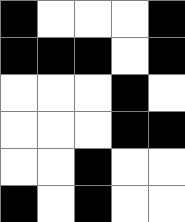[["black", "white", "white", "white", "black"], ["black", "black", "black", "white", "black"], ["white", "white", "white", "black", "white"], ["white", "white", "white", "black", "black"], ["white", "white", "black", "white", "white"], ["black", "white", "black", "white", "white"]]